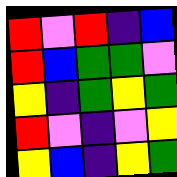[["red", "violet", "red", "indigo", "blue"], ["red", "blue", "green", "green", "violet"], ["yellow", "indigo", "green", "yellow", "green"], ["red", "violet", "indigo", "violet", "yellow"], ["yellow", "blue", "indigo", "yellow", "green"]]